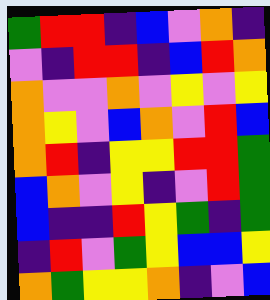[["green", "red", "red", "indigo", "blue", "violet", "orange", "indigo"], ["violet", "indigo", "red", "red", "indigo", "blue", "red", "orange"], ["orange", "violet", "violet", "orange", "violet", "yellow", "violet", "yellow"], ["orange", "yellow", "violet", "blue", "orange", "violet", "red", "blue"], ["orange", "red", "indigo", "yellow", "yellow", "red", "red", "green"], ["blue", "orange", "violet", "yellow", "indigo", "violet", "red", "green"], ["blue", "indigo", "indigo", "red", "yellow", "green", "indigo", "green"], ["indigo", "red", "violet", "green", "yellow", "blue", "blue", "yellow"], ["orange", "green", "yellow", "yellow", "orange", "indigo", "violet", "blue"]]